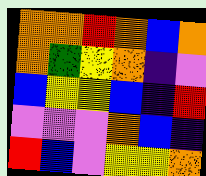[["orange", "orange", "red", "orange", "blue", "orange"], ["orange", "green", "yellow", "orange", "indigo", "violet"], ["blue", "yellow", "yellow", "blue", "indigo", "red"], ["violet", "violet", "violet", "orange", "blue", "indigo"], ["red", "blue", "violet", "yellow", "yellow", "orange"]]